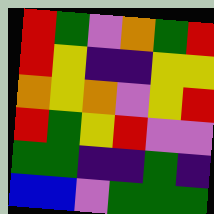[["red", "green", "violet", "orange", "green", "red"], ["red", "yellow", "indigo", "indigo", "yellow", "yellow"], ["orange", "yellow", "orange", "violet", "yellow", "red"], ["red", "green", "yellow", "red", "violet", "violet"], ["green", "green", "indigo", "indigo", "green", "indigo"], ["blue", "blue", "violet", "green", "green", "green"]]